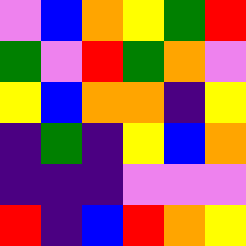[["violet", "blue", "orange", "yellow", "green", "red"], ["green", "violet", "red", "green", "orange", "violet"], ["yellow", "blue", "orange", "orange", "indigo", "yellow"], ["indigo", "green", "indigo", "yellow", "blue", "orange"], ["indigo", "indigo", "indigo", "violet", "violet", "violet"], ["red", "indigo", "blue", "red", "orange", "yellow"]]